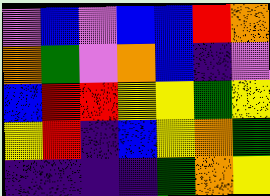[["violet", "blue", "violet", "blue", "blue", "red", "orange"], ["orange", "green", "violet", "orange", "blue", "indigo", "violet"], ["blue", "red", "red", "yellow", "yellow", "green", "yellow"], ["yellow", "red", "indigo", "blue", "yellow", "orange", "green"], ["indigo", "indigo", "indigo", "indigo", "green", "orange", "yellow"]]